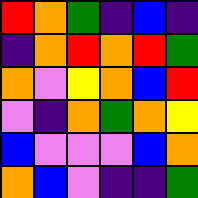[["red", "orange", "green", "indigo", "blue", "indigo"], ["indigo", "orange", "red", "orange", "red", "green"], ["orange", "violet", "yellow", "orange", "blue", "red"], ["violet", "indigo", "orange", "green", "orange", "yellow"], ["blue", "violet", "violet", "violet", "blue", "orange"], ["orange", "blue", "violet", "indigo", "indigo", "green"]]